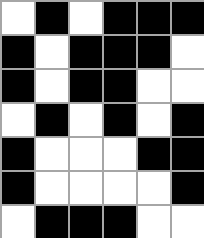[["white", "black", "white", "black", "black", "black"], ["black", "white", "black", "black", "black", "white"], ["black", "white", "black", "black", "white", "white"], ["white", "black", "white", "black", "white", "black"], ["black", "white", "white", "white", "black", "black"], ["black", "white", "white", "white", "white", "black"], ["white", "black", "black", "black", "white", "white"]]